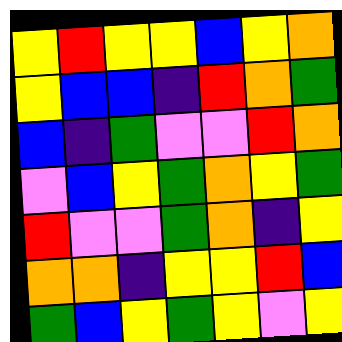[["yellow", "red", "yellow", "yellow", "blue", "yellow", "orange"], ["yellow", "blue", "blue", "indigo", "red", "orange", "green"], ["blue", "indigo", "green", "violet", "violet", "red", "orange"], ["violet", "blue", "yellow", "green", "orange", "yellow", "green"], ["red", "violet", "violet", "green", "orange", "indigo", "yellow"], ["orange", "orange", "indigo", "yellow", "yellow", "red", "blue"], ["green", "blue", "yellow", "green", "yellow", "violet", "yellow"]]